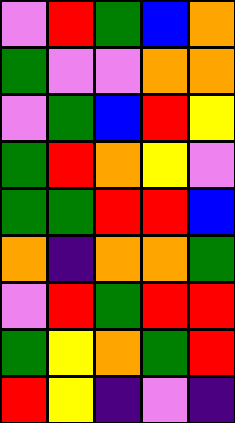[["violet", "red", "green", "blue", "orange"], ["green", "violet", "violet", "orange", "orange"], ["violet", "green", "blue", "red", "yellow"], ["green", "red", "orange", "yellow", "violet"], ["green", "green", "red", "red", "blue"], ["orange", "indigo", "orange", "orange", "green"], ["violet", "red", "green", "red", "red"], ["green", "yellow", "orange", "green", "red"], ["red", "yellow", "indigo", "violet", "indigo"]]